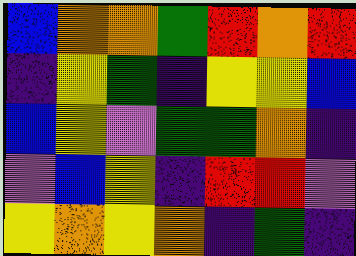[["blue", "orange", "orange", "green", "red", "orange", "red"], ["indigo", "yellow", "green", "indigo", "yellow", "yellow", "blue"], ["blue", "yellow", "violet", "green", "green", "orange", "indigo"], ["violet", "blue", "yellow", "indigo", "red", "red", "violet"], ["yellow", "orange", "yellow", "orange", "indigo", "green", "indigo"]]